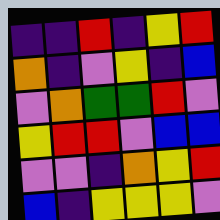[["indigo", "indigo", "red", "indigo", "yellow", "red"], ["orange", "indigo", "violet", "yellow", "indigo", "blue"], ["violet", "orange", "green", "green", "red", "violet"], ["yellow", "red", "red", "violet", "blue", "blue"], ["violet", "violet", "indigo", "orange", "yellow", "red"], ["blue", "indigo", "yellow", "yellow", "yellow", "violet"]]